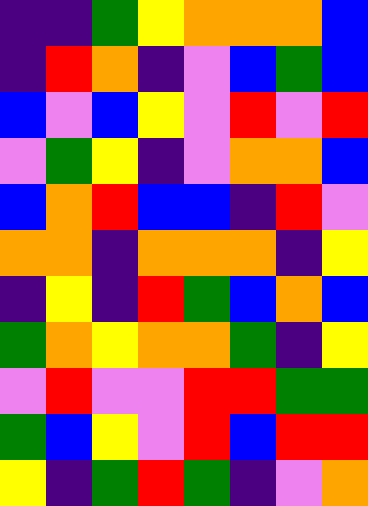[["indigo", "indigo", "green", "yellow", "orange", "orange", "orange", "blue"], ["indigo", "red", "orange", "indigo", "violet", "blue", "green", "blue"], ["blue", "violet", "blue", "yellow", "violet", "red", "violet", "red"], ["violet", "green", "yellow", "indigo", "violet", "orange", "orange", "blue"], ["blue", "orange", "red", "blue", "blue", "indigo", "red", "violet"], ["orange", "orange", "indigo", "orange", "orange", "orange", "indigo", "yellow"], ["indigo", "yellow", "indigo", "red", "green", "blue", "orange", "blue"], ["green", "orange", "yellow", "orange", "orange", "green", "indigo", "yellow"], ["violet", "red", "violet", "violet", "red", "red", "green", "green"], ["green", "blue", "yellow", "violet", "red", "blue", "red", "red"], ["yellow", "indigo", "green", "red", "green", "indigo", "violet", "orange"]]